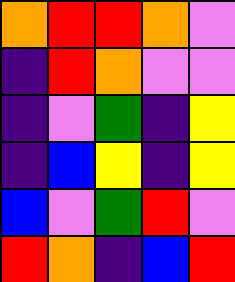[["orange", "red", "red", "orange", "violet"], ["indigo", "red", "orange", "violet", "violet"], ["indigo", "violet", "green", "indigo", "yellow"], ["indigo", "blue", "yellow", "indigo", "yellow"], ["blue", "violet", "green", "red", "violet"], ["red", "orange", "indigo", "blue", "red"]]